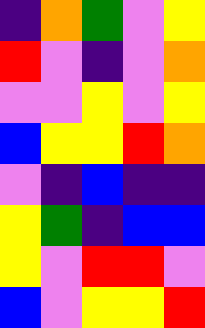[["indigo", "orange", "green", "violet", "yellow"], ["red", "violet", "indigo", "violet", "orange"], ["violet", "violet", "yellow", "violet", "yellow"], ["blue", "yellow", "yellow", "red", "orange"], ["violet", "indigo", "blue", "indigo", "indigo"], ["yellow", "green", "indigo", "blue", "blue"], ["yellow", "violet", "red", "red", "violet"], ["blue", "violet", "yellow", "yellow", "red"]]